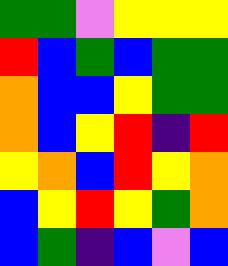[["green", "green", "violet", "yellow", "yellow", "yellow"], ["red", "blue", "green", "blue", "green", "green"], ["orange", "blue", "blue", "yellow", "green", "green"], ["orange", "blue", "yellow", "red", "indigo", "red"], ["yellow", "orange", "blue", "red", "yellow", "orange"], ["blue", "yellow", "red", "yellow", "green", "orange"], ["blue", "green", "indigo", "blue", "violet", "blue"]]